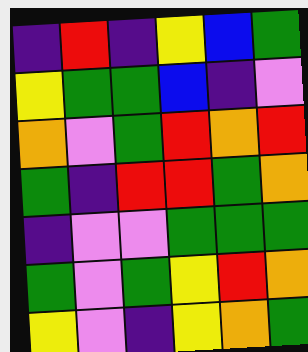[["indigo", "red", "indigo", "yellow", "blue", "green"], ["yellow", "green", "green", "blue", "indigo", "violet"], ["orange", "violet", "green", "red", "orange", "red"], ["green", "indigo", "red", "red", "green", "orange"], ["indigo", "violet", "violet", "green", "green", "green"], ["green", "violet", "green", "yellow", "red", "orange"], ["yellow", "violet", "indigo", "yellow", "orange", "green"]]